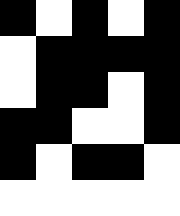[["black", "white", "black", "white", "black"], ["white", "black", "black", "black", "black"], ["white", "black", "black", "white", "black"], ["black", "black", "white", "white", "black"], ["black", "white", "black", "black", "white"], ["white", "white", "white", "white", "white"]]